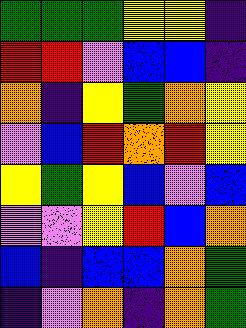[["green", "green", "green", "yellow", "yellow", "indigo"], ["red", "red", "violet", "blue", "blue", "indigo"], ["orange", "indigo", "yellow", "green", "orange", "yellow"], ["violet", "blue", "red", "orange", "red", "yellow"], ["yellow", "green", "yellow", "blue", "violet", "blue"], ["violet", "violet", "yellow", "red", "blue", "orange"], ["blue", "indigo", "blue", "blue", "orange", "green"], ["indigo", "violet", "orange", "indigo", "orange", "green"]]